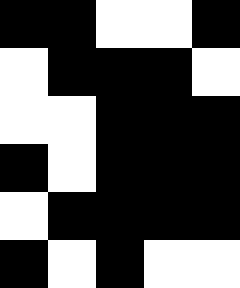[["black", "black", "white", "white", "black"], ["white", "black", "black", "black", "white"], ["white", "white", "black", "black", "black"], ["black", "white", "black", "black", "black"], ["white", "black", "black", "black", "black"], ["black", "white", "black", "white", "white"]]